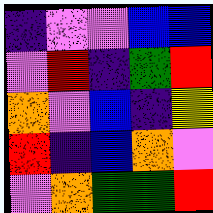[["indigo", "violet", "violet", "blue", "blue"], ["violet", "red", "indigo", "green", "red"], ["orange", "violet", "blue", "indigo", "yellow"], ["red", "indigo", "blue", "orange", "violet"], ["violet", "orange", "green", "green", "red"]]